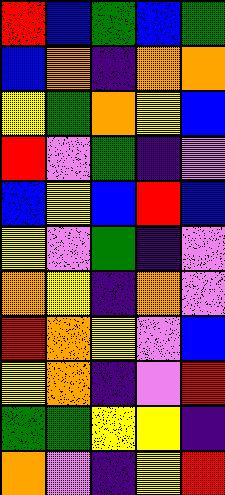[["red", "blue", "green", "blue", "green"], ["blue", "orange", "indigo", "orange", "orange"], ["yellow", "green", "orange", "yellow", "blue"], ["red", "violet", "green", "indigo", "violet"], ["blue", "yellow", "blue", "red", "blue"], ["yellow", "violet", "green", "indigo", "violet"], ["orange", "yellow", "indigo", "orange", "violet"], ["red", "orange", "yellow", "violet", "blue"], ["yellow", "orange", "indigo", "violet", "red"], ["green", "green", "yellow", "yellow", "indigo"], ["orange", "violet", "indigo", "yellow", "red"]]